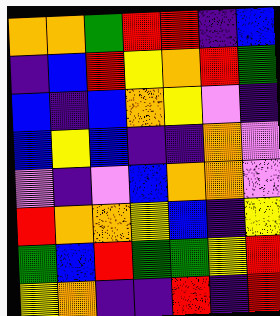[["orange", "orange", "green", "red", "red", "indigo", "blue"], ["indigo", "blue", "red", "yellow", "orange", "red", "green"], ["blue", "indigo", "blue", "orange", "yellow", "violet", "indigo"], ["blue", "yellow", "blue", "indigo", "indigo", "orange", "violet"], ["violet", "indigo", "violet", "blue", "orange", "orange", "violet"], ["red", "orange", "orange", "yellow", "blue", "indigo", "yellow"], ["green", "blue", "red", "green", "green", "yellow", "red"], ["yellow", "orange", "indigo", "indigo", "red", "indigo", "red"]]